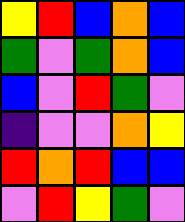[["yellow", "red", "blue", "orange", "blue"], ["green", "violet", "green", "orange", "blue"], ["blue", "violet", "red", "green", "violet"], ["indigo", "violet", "violet", "orange", "yellow"], ["red", "orange", "red", "blue", "blue"], ["violet", "red", "yellow", "green", "violet"]]